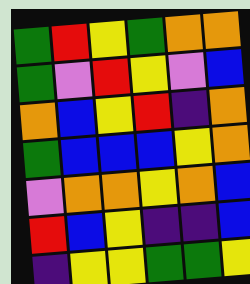[["green", "red", "yellow", "green", "orange", "orange"], ["green", "violet", "red", "yellow", "violet", "blue"], ["orange", "blue", "yellow", "red", "indigo", "orange"], ["green", "blue", "blue", "blue", "yellow", "orange"], ["violet", "orange", "orange", "yellow", "orange", "blue"], ["red", "blue", "yellow", "indigo", "indigo", "blue"], ["indigo", "yellow", "yellow", "green", "green", "yellow"]]